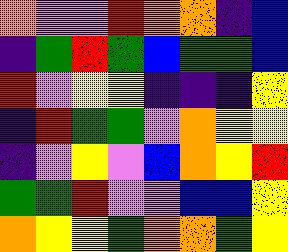[["orange", "violet", "violet", "red", "orange", "orange", "indigo", "blue"], ["indigo", "green", "red", "green", "blue", "green", "green", "blue"], ["red", "violet", "yellow", "yellow", "indigo", "indigo", "indigo", "yellow"], ["indigo", "red", "green", "green", "violet", "orange", "yellow", "yellow"], ["indigo", "violet", "yellow", "violet", "blue", "orange", "yellow", "red"], ["green", "green", "red", "violet", "violet", "blue", "blue", "yellow"], ["orange", "yellow", "yellow", "green", "orange", "orange", "green", "yellow"]]